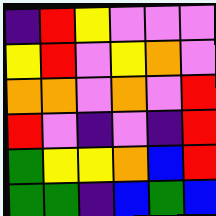[["indigo", "red", "yellow", "violet", "violet", "violet"], ["yellow", "red", "violet", "yellow", "orange", "violet"], ["orange", "orange", "violet", "orange", "violet", "red"], ["red", "violet", "indigo", "violet", "indigo", "red"], ["green", "yellow", "yellow", "orange", "blue", "red"], ["green", "green", "indigo", "blue", "green", "blue"]]